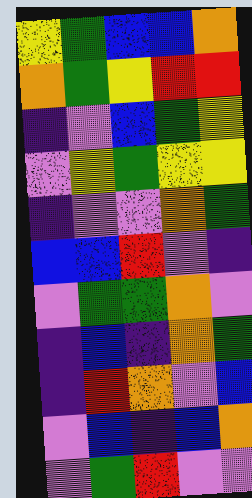[["yellow", "green", "blue", "blue", "orange"], ["orange", "green", "yellow", "red", "red"], ["indigo", "violet", "blue", "green", "yellow"], ["violet", "yellow", "green", "yellow", "yellow"], ["indigo", "violet", "violet", "orange", "green"], ["blue", "blue", "red", "violet", "indigo"], ["violet", "green", "green", "orange", "violet"], ["indigo", "blue", "indigo", "orange", "green"], ["indigo", "red", "orange", "violet", "blue"], ["violet", "blue", "indigo", "blue", "orange"], ["violet", "green", "red", "violet", "violet"]]